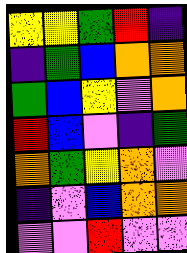[["yellow", "yellow", "green", "red", "indigo"], ["indigo", "green", "blue", "orange", "orange"], ["green", "blue", "yellow", "violet", "orange"], ["red", "blue", "violet", "indigo", "green"], ["orange", "green", "yellow", "orange", "violet"], ["indigo", "violet", "blue", "orange", "orange"], ["violet", "violet", "red", "violet", "violet"]]